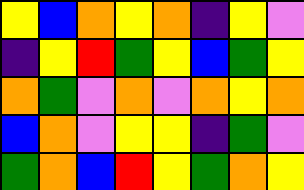[["yellow", "blue", "orange", "yellow", "orange", "indigo", "yellow", "violet"], ["indigo", "yellow", "red", "green", "yellow", "blue", "green", "yellow"], ["orange", "green", "violet", "orange", "violet", "orange", "yellow", "orange"], ["blue", "orange", "violet", "yellow", "yellow", "indigo", "green", "violet"], ["green", "orange", "blue", "red", "yellow", "green", "orange", "yellow"]]